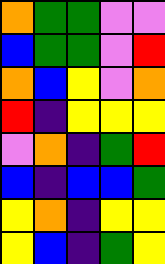[["orange", "green", "green", "violet", "violet"], ["blue", "green", "green", "violet", "red"], ["orange", "blue", "yellow", "violet", "orange"], ["red", "indigo", "yellow", "yellow", "yellow"], ["violet", "orange", "indigo", "green", "red"], ["blue", "indigo", "blue", "blue", "green"], ["yellow", "orange", "indigo", "yellow", "yellow"], ["yellow", "blue", "indigo", "green", "yellow"]]